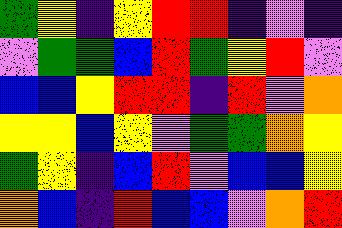[["green", "yellow", "indigo", "yellow", "red", "red", "indigo", "violet", "indigo"], ["violet", "green", "green", "blue", "red", "green", "yellow", "red", "violet"], ["blue", "blue", "yellow", "red", "red", "indigo", "red", "violet", "orange"], ["yellow", "yellow", "blue", "yellow", "violet", "green", "green", "orange", "yellow"], ["green", "yellow", "indigo", "blue", "red", "violet", "blue", "blue", "yellow"], ["orange", "blue", "indigo", "red", "blue", "blue", "violet", "orange", "red"]]